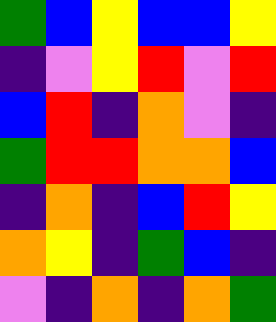[["green", "blue", "yellow", "blue", "blue", "yellow"], ["indigo", "violet", "yellow", "red", "violet", "red"], ["blue", "red", "indigo", "orange", "violet", "indigo"], ["green", "red", "red", "orange", "orange", "blue"], ["indigo", "orange", "indigo", "blue", "red", "yellow"], ["orange", "yellow", "indigo", "green", "blue", "indigo"], ["violet", "indigo", "orange", "indigo", "orange", "green"]]